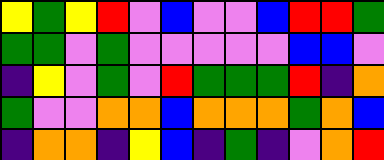[["yellow", "green", "yellow", "red", "violet", "blue", "violet", "violet", "blue", "red", "red", "green"], ["green", "green", "violet", "green", "violet", "violet", "violet", "violet", "violet", "blue", "blue", "violet"], ["indigo", "yellow", "violet", "green", "violet", "red", "green", "green", "green", "red", "indigo", "orange"], ["green", "violet", "violet", "orange", "orange", "blue", "orange", "orange", "orange", "green", "orange", "blue"], ["indigo", "orange", "orange", "indigo", "yellow", "blue", "indigo", "green", "indigo", "violet", "orange", "red"]]